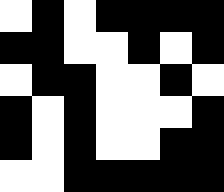[["white", "black", "white", "black", "black", "black", "black"], ["black", "black", "white", "white", "black", "white", "black"], ["white", "black", "black", "white", "white", "black", "white"], ["black", "white", "black", "white", "white", "white", "black"], ["black", "white", "black", "white", "white", "black", "black"], ["white", "white", "black", "black", "black", "black", "black"]]